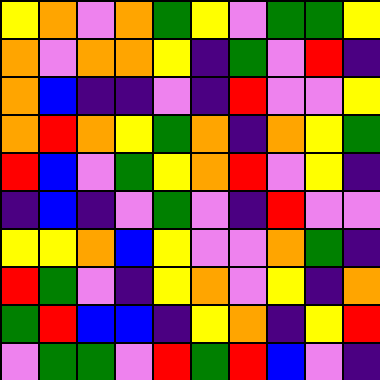[["yellow", "orange", "violet", "orange", "green", "yellow", "violet", "green", "green", "yellow"], ["orange", "violet", "orange", "orange", "yellow", "indigo", "green", "violet", "red", "indigo"], ["orange", "blue", "indigo", "indigo", "violet", "indigo", "red", "violet", "violet", "yellow"], ["orange", "red", "orange", "yellow", "green", "orange", "indigo", "orange", "yellow", "green"], ["red", "blue", "violet", "green", "yellow", "orange", "red", "violet", "yellow", "indigo"], ["indigo", "blue", "indigo", "violet", "green", "violet", "indigo", "red", "violet", "violet"], ["yellow", "yellow", "orange", "blue", "yellow", "violet", "violet", "orange", "green", "indigo"], ["red", "green", "violet", "indigo", "yellow", "orange", "violet", "yellow", "indigo", "orange"], ["green", "red", "blue", "blue", "indigo", "yellow", "orange", "indigo", "yellow", "red"], ["violet", "green", "green", "violet", "red", "green", "red", "blue", "violet", "indigo"]]